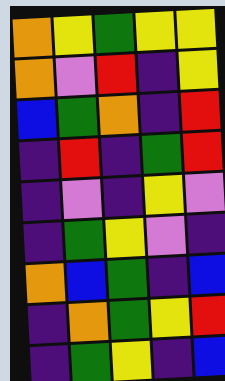[["orange", "yellow", "green", "yellow", "yellow"], ["orange", "violet", "red", "indigo", "yellow"], ["blue", "green", "orange", "indigo", "red"], ["indigo", "red", "indigo", "green", "red"], ["indigo", "violet", "indigo", "yellow", "violet"], ["indigo", "green", "yellow", "violet", "indigo"], ["orange", "blue", "green", "indigo", "blue"], ["indigo", "orange", "green", "yellow", "red"], ["indigo", "green", "yellow", "indigo", "blue"]]